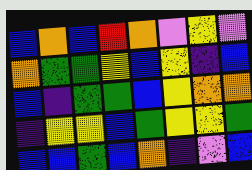[["blue", "orange", "blue", "red", "orange", "violet", "yellow", "violet"], ["orange", "green", "green", "yellow", "blue", "yellow", "indigo", "blue"], ["blue", "indigo", "green", "green", "blue", "yellow", "orange", "orange"], ["indigo", "yellow", "yellow", "blue", "green", "yellow", "yellow", "green"], ["blue", "blue", "green", "blue", "orange", "indigo", "violet", "blue"]]